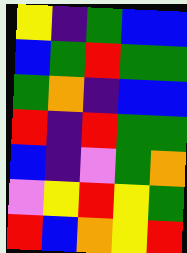[["yellow", "indigo", "green", "blue", "blue"], ["blue", "green", "red", "green", "green"], ["green", "orange", "indigo", "blue", "blue"], ["red", "indigo", "red", "green", "green"], ["blue", "indigo", "violet", "green", "orange"], ["violet", "yellow", "red", "yellow", "green"], ["red", "blue", "orange", "yellow", "red"]]